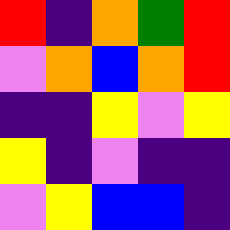[["red", "indigo", "orange", "green", "red"], ["violet", "orange", "blue", "orange", "red"], ["indigo", "indigo", "yellow", "violet", "yellow"], ["yellow", "indigo", "violet", "indigo", "indigo"], ["violet", "yellow", "blue", "blue", "indigo"]]